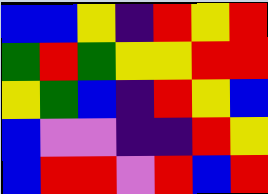[["blue", "blue", "yellow", "indigo", "red", "yellow", "red"], ["green", "red", "green", "yellow", "yellow", "red", "red"], ["yellow", "green", "blue", "indigo", "red", "yellow", "blue"], ["blue", "violet", "violet", "indigo", "indigo", "red", "yellow"], ["blue", "red", "red", "violet", "red", "blue", "red"]]